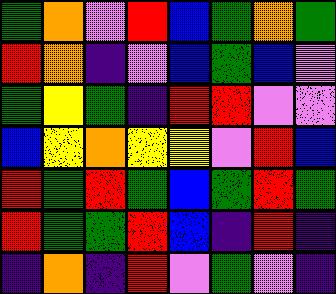[["green", "orange", "violet", "red", "blue", "green", "orange", "green"], ["red", "orange", "indigo", "violet", "blue", "green", "blue", "violet"], ["green", "yellow", "green", "indigo", "red", "red", "violet", "violet"], ["blue", "yellow", "orange", "yellow", "yellow", "violet", "red", "blue"], ["red", "green", "red", "green", "blue", "green", "red", "green"], ["red", "green", "green", "red", "blue", "indigo", "red", "indigo"], ["indigo", "orange", "indigo", "red", "violet", "green", "violet", "indigo"]]